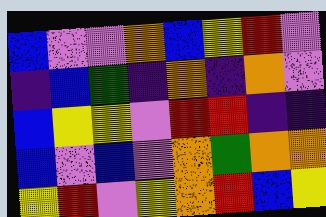[["blue", "violet", "violet", "orange", "blue", "yellow", "red", "violet"], ["indigo", "blue", "green", "indigo", "orange", "indigo", "orange", "violet"], ["blue", "yellow", "yellow", "violet", "red", "red", "indigo", "indigo"], ["blue", "violet", "blue", "violet", "orange", "green", "orange", "orange"], ["yellow", "red", "violet", "yellow", "orange", "red", "blue", "yellow"]]